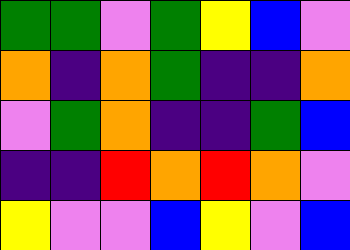[["green", "green", "violet", "green", "yellow", "blue", "violet"], ["orange", "indigo", "orange", "green", "indigo", "indigo", "orange"], ["violet", "green", "orange", "indigo", "indigo", "green", "blue"], ["indigo", "indigo", "red", "orange", "red", "orange", "violet"], ["yellow", "violet", "violet", "blue", "yellow", "violet", "blue"]]